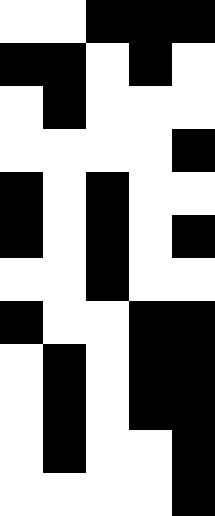[["white", "white", "black", "black", "black"], ["black", "black", "white", "black", "white"], ["white", "black", "white", "white", "white"], ["white", "white", "white", "white", "black"], ["black", "white", "black", "white", "white"], ["black", "white", "black", "white", "black"], ["white", "white", "black", "white", "white"], ["black", "white", "white", "black", "black"], ["white", "black", "white", "black", "black"], ["white", "black", "white", "black", "black"], ["white", "black", "white", "white", "black"], ["white", "white", "white", "white", "black"]]